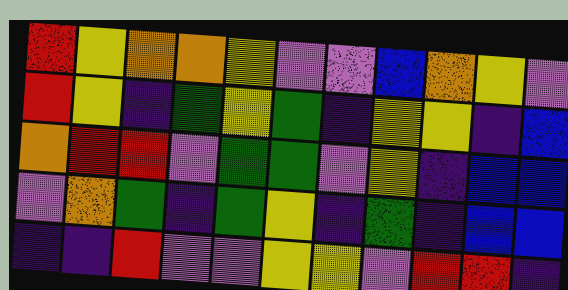[["red", "yellow", "orange", "orange", "yellow", "violet", "violet", "blue", "orange", "yellow", "violet"], ["red", "yellow", "indigo", "green", "yellow", "green", "indigo", "yellow", "yellow", "indigo", "blue"], ["orange", "red", "red", "violet", "green", "green", "violet", "yellow", "indigo", "blue", "blue"], ["violet", "orange", "green", "indigo", "green", "yellow", "indigo", "green", "indigo", "blue", "blue"], ["indigo", "indigo", "red", "violet", "violet", "yellow", "yellow", "violet", "red", "red", "indigo"]]